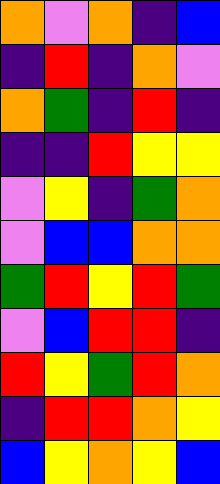[["orange", "violet", "orange", "indigo", "blue"], ["indigo", "red", "indigo", "orange", "violet"], ["orange", "green", "indigo", "red", "indigo"], ["indigo", "indigo", "red", "yellow", "yellow"], ["violet", "yellow", "indigo", "green", "orange"], ["violet", "blue", "blue", "orange", "orange"], ["green", "red", "yellow", "red", "green"], ["violet", "blue", "red", "red", "indigo"], ["red", "yellow", "green", "red", "orange"], ["indigo", "red", "red", "orange", "yellow"], ["blue", "yellow", "orange", "yellow", "blue"]]